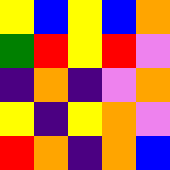[["yellow", "blue", "yellow", "blue", "orange"], ["green", "red", "yellow", "red", "violet"], ["indigo", "orange", "indigo", "violet", "orange"], ["yellow", "indigo", "yellow", "orange", "violet"], ["red", "orange", "indigo", "orange", "blue"]]